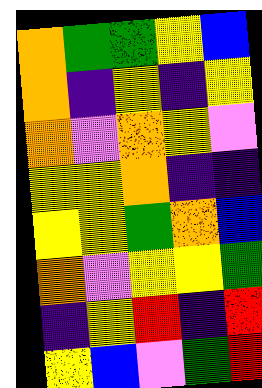[["orange", "green", "green", "yellow", "blue"], ["orange", "indigo", "yellow", "indigo", "yellow"], ["orange", "violet", "orange", "yellow", "violet"], ["yellow", "yellow", "orange", "indigo", "indigo"], ["yellow", "yellow", "green", "orange", "blue"], ["orange", "violet", "yellow", "yellow", "green"], ["indigo", "yellow", "red", "indigo", "red"], ["yellow", "blue", "violet", "green", "red"]]